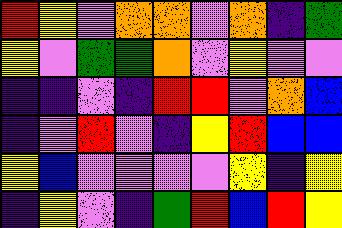[["red", "yellow", "violet", "orange", "orange", "violet", "orange", "indigo", "green"], ["yellow", "violet", "green", "green", "orange", "violet", "yellow", "violet", "violet"], ["indigo", "indigo", "violet", "indigo", "red", "red", "violet", "orange", "blue"], ["indigo", "violet", "red", "violet", "indigo", "yellow", "red", "blue", "blue"], ["yellow", "blue", "violet", "violet", "violet", "violet", "yellow", "indigo", "yellow"], ["indigo", "yellow", "violet", "indigo", "green", "red", "blue", "red", "yellow"]]